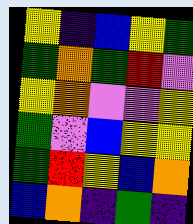[["yellow", "indigo", "blue", "yellow", "green"], ["green", "orange", "green", "red", "violet"], ["yellow", "orange", "violet", "violet", "yellow"], ["green", "violet", "blue", "yellow", "yellow"], ["green", "red", "yellow", "blue", "orange"], ["blue", "orange", "indigo", "green", "indigo"]]